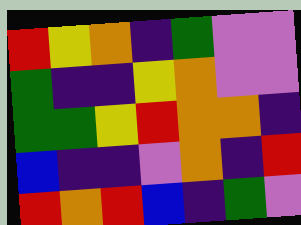[["red", "yellow", "orange", "indigo", "green", "violet", "violet"], ["green", "indigo", "indigo", "yellow", "orange", "violet", "violet"], ["green", "green", "yellow", "red", "orange", "orange", "indigo"], ["blue", "indigo", "indigo", "violet", "orange", "indigo", "red"], ["red", "orange", "red", "blue", "indigo", "green", "violet"]]